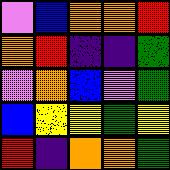[["violet", "blue", "orange", "orange", "red"], ["orange", "red", "indigo", "indigo", "green"], ["violet", "orange", "blue", "violet", "green"], ["blue", "yellow", "yellow", "green", "yellow"], ["red", "indigo", "orange", "orange", "green"]]